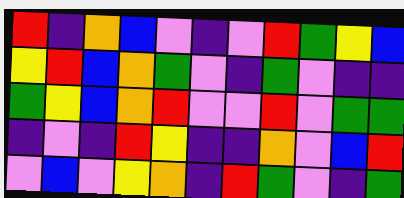[["red", "indigo", "orange", "blue", "violet", "indigo", "violet", "red", "green", "yellow", "blue"], ["yellow", "red", "blue", "orange", "green", "violet", "indigo", "green", "violet", "indigo", "indigo"], ["green", "yellow", "blue", "orange", "red", "violet", "violet", "red", "violet", "green", "green"], ["indigo", "violet", "indigo", "red", "yellow", "indigo", "indigo", "orange", "violet", "blue", "red"], ["violet", "blue", "violet", "yellow", "orange", "indigo", "red", "green", "violet", "indigo", "green"]]